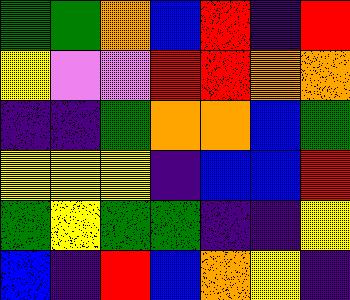[["green", "green", "orange", "blue", "red", "indigo", "red"], ["yellow", "violet", "violet", "red", "red", "orange", "orange"], ["indigo", "indigo", "green", "orange", "orange", "blue", "green"], ["yellow", "yellow", "yellow", "indigo", "blue", "blue", "red"], ["green", "yellow", "green", "green", "indigo", "indigo", "yellow"], ["blue", "indigo", "red", "blue", "orange", "yellow", "indigo"]]